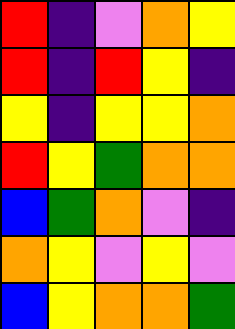[["red", "indigo", "violet", "orange", "yellow"], ["red", "indigo", "red", "yellow", "indigo"], ["yellow", "indigo", "yellow", "yellow", "orange"], ["red", "yellow", "green", "orange", "orange"], ["blue", "green", "orange", "violet", "indigo"], ["orange", "yellow", "violet", "yellow", "violet"], ["blue", "yellow", "orange", "orange", "green"]]